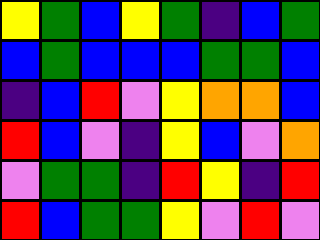[["yellow", "green", "blue", "yellow", "green", "indigo", "blue", "green"], ["blue", "green", "blue", "blue", "blue", "green", "green", "blue"], ["indigo", "blue", "red", "violet", "yellow", "orange", "orange", "blue"], ["red", "blue", "violet", "indigo", "yellow", "blue", "violet", "orange"], ["violet", "green", "green", "indigo", "red", "yellow", "indigo", "red"], ["red", "blue", "green", "green", "yellow", "violet", "red", "violet"]]